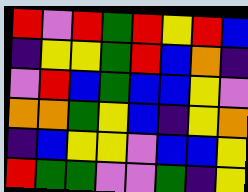[["red", "violet", "red", "green", "red", "yellow", "red", "blue"], ["indigo", "yellow", "yellow", "green", "red", "blue", "orange", "indigo"], ["violet", "red", "blue", "green", "blue", "blue", "yellow", "violet"], ["orange", "orange", "green", "yellow", "blue", "indigo", "yellow", "orange"], ["indigo", "blue", "yellow", "yellow", "violet", "blue", "blue", "yellow"], ["red", "green", "green", "violet", "violet", "green", "indigo", "yellow"]]